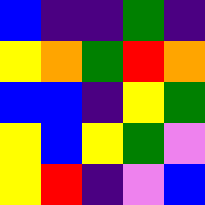[["blue", "indigo", "indigo", "green", "indigo"], ["yellow", "orange", "green", "red", "orange"], ["blue", "blue", "indigo", "yellow", "green"], ["yellow", "blue", "yellow", "green", "violet"], ["yellow", "red", "indigo", "violet", "blue"]]